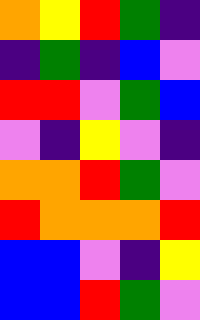[["orange", "yellow", "red", "green", "indigo"], ["indigo", "green", "indigo", "blue", "violet"], ["red", "red", "violet", "green", "blue"], ["violet", "indigo", "yellow", "violet", "indigo"], ["orange", "orange", "red", "green", "violet"], ["red", "orange", "orange", "orange", "red"], ["blue", "blue", "violet", "indigo", "yellow"], ["blue", "blue", "red", "green", "violet"]]